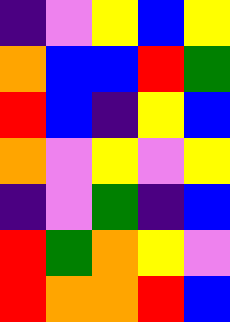[["indigo", "violet", "yellow", "blue", "yellow"], ["orange", "blue", "blue", "red", "green"], ["red", "blue", "indigo", "yellow", "blue"], ["orange", "violet", "yellow", "violet", "yellow"], ["indigo", "violet", "green", "indigo", "blue"], ["red", "green", "orange", "yellow", "violet"], ["red", "orange", "orange", "red", "blue"]]